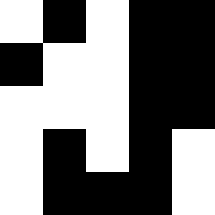[["white", "black", "white", "black", "black"], ["black", "white", "white", "black", "black"], ["white", "white", "white", "black", "black"], ["white", "black", "white", "black", "white"], ["white", "black", "black", "black", "white"]]